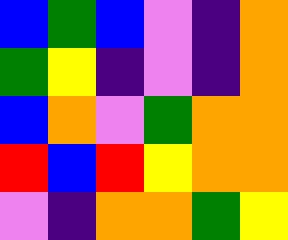[["blue", "green", "blue", "violet", "indigo", "orange"], ["green", "yellow", "indigo", "violet", "indigo", "orange"], ["blue", "orange", "violet", "green", "orange", "orange"], ["red", "blue", "red", "yellow", "orange", "orange"], ["violet", "indigo", "orange", "orange", "green", "yellow"]]